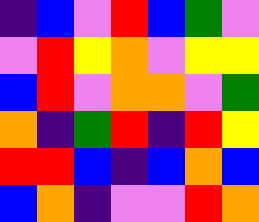[["indigo", "blue", "violet", "red", "blue", "green", "violet"], ["violet", "red", "yellow", "orange", "violet", "yellow", "yellow"], ["blue", "red", "violet", "orange", "orange", "violet", "green"], ["orange", "indigo", "green", "red", "indigo", "red", "yellow"], ["red", "red", "blue", "indigo", "blue", "orange", "blue"], ["blue", "orange", "indigo", "violet", "violet", "red", "orange"]]